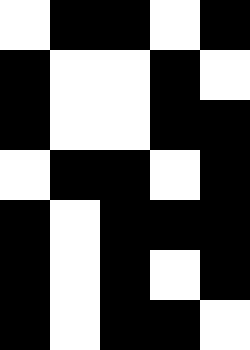[["white", "black", "black", "white", "black"], ["black", "white", "white", "black", "white"], ["black", "white", "white", "black", "black"], ["white", "black", "black", "white", "black"], ["black", "white", "black", "black", "black"], ["black", "white", "black", "white", "black"], ["black", "white", "black", "black", "white"]]